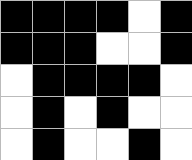[["black", "black", "black", "black", "white", "black"], ["black", "black", "black", "white", "white", "black"], ["white", "black", "black", "black", "black", "white"], ["white", "black", "white", "black", "white", "white"], ["white", "black", "white", "white", "black", "white"]]